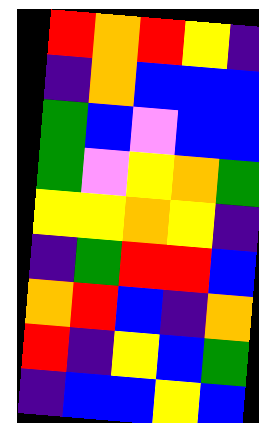[["red", "orange", "red", "yellow", "indigo"], ["indigo", "orange", "blue", "blue", "blue"], ["green", "blue", "violet", "blue", "blue"], ["green", "violet", "yellow", "orange", "green"], ["yellow", "yellow", "orange", "yellow", "indigo"], ["indigo", "green", "red", "red", "blue"], ["orange", "red", "blue", "indigo", "orange"], ["red", "indigo", "yellow", "blue", "green"], ["indigo", "blue", "blue", "yellow", "blue"]]